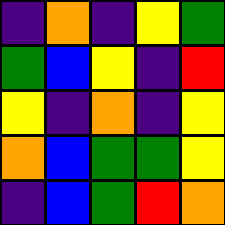[["indigo", "orange", "indigo", "yellow", "green"], ["green", "blue", "yellow", "indigo", "red"], ["yellow", "indigo", "orange", "indigo", "yellow"], ["orange", "blue", "green", "green", "yellow"], ["indigo", "blue", "green", "red", "orange"]]